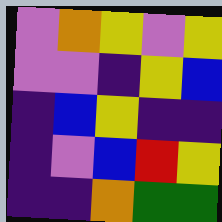[["violet", "orange", "yellow", "violet", "yellow"], ["violet", "violet", "indigo", "yellow", "blue"], ["indigo", "blue", "yellow", "indigo", "indigo"], ["indigo", "violet", "blue", "red", "yellow"], ["indigo", "indigo", "orange", "green", "green"]]